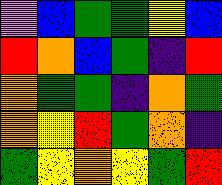[["violet", "blue", "green", "green", "yellow", "blue"], ["red", "orange", "blue", "green", "indigo", "red"], ["orange", "green", "green", "indigo", "orange", "green"], ["orange", "yellow", "red", "green", "orange", "indigo"], ["green", "yellow", "orange", "yellow", "green", "red"]]